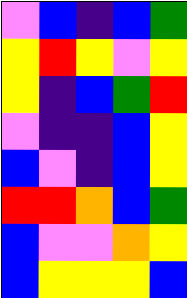[["violet", "blue", "indigo", "blue", "green"], ["yellow", "red", "yellow", "violet", "yellow"], ["yellow", "indigo", "blue", "green", "red"], ["violet", "indigo", "indigo", "blue", "yellow"], ["blue", "violet", "indigo", "blue", "yellow"], ["red", "red", "orange", "blue", "green"], ["blue", "violet", "violet", "orange", "yellow"], ["blue", "yellow", "yellow", "yellow", "blue"]]